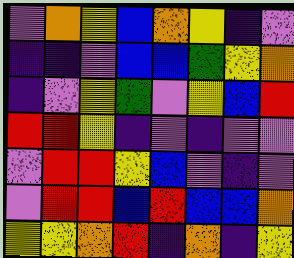[["violet", "orange", "yellow", "blue", "orange", "yellow", "indigo", "violet"], ["indigo", "indigo", "violet", "blue", "blue", "green", "yellow", "orange"], ["indigo", "violet", "yellow", "green", "violet", "yellow", "blue", "red"], ["red", "red", "yellow", "indigo", "violet", "indigo", "violet", "violet"], ["violet", "red", "red", "yellow", "blue", "violet", "indigo", "violet"], ["violet", "red", "red", "blue", "red", "blue", "blue", "orange"], ["yellow", "yellow", "orange", "red", "indigo", "orange", "indigo", "yellow"]]